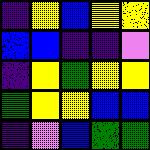[["indigo", "yellow", "blue", "yellow", "yellow"], ["blue", "blue", "indigo", "indigo", "violet"], ["indigo", "yellow", "green", "yellow", "yellow"], ["green", "yellow", "yellow", "blue", "blue"], ["indigo", "violet", "blue", "green", "green"]]